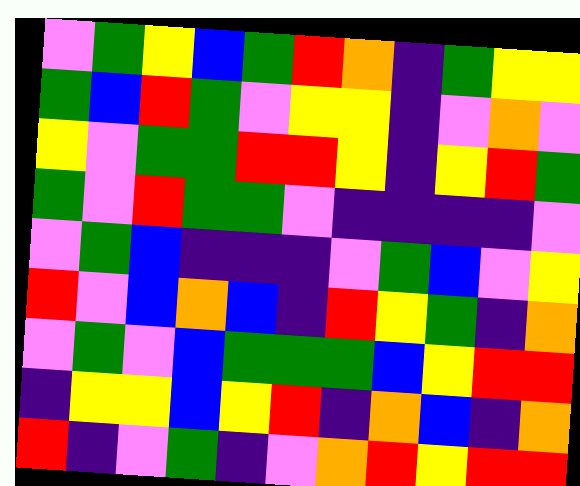[["violet", "green", "yellow", "blue", "green", "red", "orange", "indigo", "green", "yellow", "yellow"], ["green", "blue", "red", "green", "violet", "yellow", "yellow", "indigo", "violet", "orange", "violet"], ["yellow", "violet", "green", "green", "red", "red", "yellow", "indigo", "yellow", "red", "green"], ["green", "violet", "red", "green", "green", "violet", "indigo", "indigo", "indigo", "indigo", "violet"], ["violet", "green", "blue", "indigo", "indigo", "indigo", "violet", "green", "blue", "violet", "yellow"], ["red", "violet", "blue", "orange", "blue", "indigo", "red", "yellow", "green", "indigo", "orange"], ["violet", "green", "violet", "blue", "green", "green", "green", "blue", "yellow", "red", "red"], ["indigo", "yellow", "yellow", "blue", "yellow", "red", "indigo", "orange", "blue", "indigo", "orange"], ["red", "indigo", "violet", "green", "indigo", "violet", "orange", "red", "yellow", "red", "red"]]